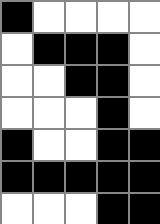[["black", "white", "white", "white", "white"], ["white", "black", "black", "black", "white"], ["white", "white", "black", "black", "white"], ["white", "white", "white", "black", "white"], ["black", "white", "white", "black", "black"], ["black", "black", "black", "black", "black"], ["white", "white", "white", "black", "black"]]